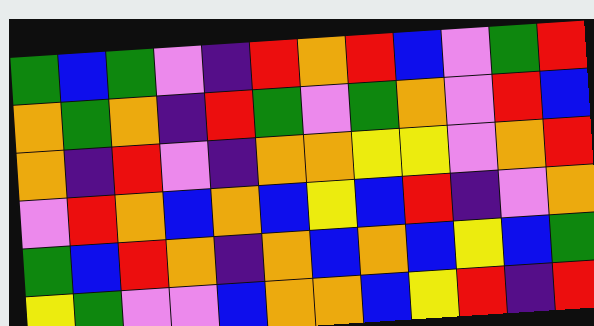[["green", "blue", "green", "violet", "indigo", "red", "orange", "red", "blue", "violet", "green", "red"], ["orange", "green", "orange", "indigo", "red", "green", "violet", "green", "orange", "violet", "red", "blue"], ["orange", "indigo", "red", "violet", "indigo", "orange", "orange", "yellow", "yellow", "violet", "orange", "red"], ["violet", "red", "orange", "blue", "orange", "blue", "yellow", "blue", "red", "indigo", "violet", "orange"], ["green", "blue", "red", "orange", "indigo", "orange", "blue", "orange", "blue", "yellow", "blue", "green"], ["yellow", "green", "violet", "violet", "blue", "orange", "orange", "blue", "yellow", "red", "indigo", "red"]]